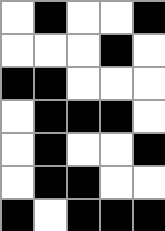[["white", "black", "white", "white", "black"], ["white", "white", "white", "black", "white"], ["black", "black", "white", "white", "white"], ["white", "black", "black", "black", "white"], ["white", "black", "white", "white", "black"], ["white", "black", "black", "white", "white"], ["black", "white", "black", "black", "black"]]